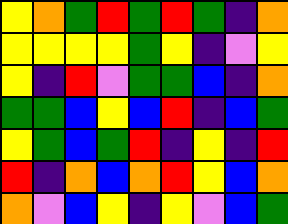[["yellow", "orange", "green", "red", "green", "red", "green", "indigo", "orange"], ["yellow", "yellow", "yellow", "yellow", "green", "yellow", "indigo", "violet", "yellow"], ["yellow", "indigo", "red", "violet", "green", "green", "blue", "indigo", "orange"], ["green", "green", "blue", "yellow", "blue", "red", "indigo", "blue", "green"], ["yellow", "green", "blue", "green", "red", "indigo", "yellow", "indigo", "red"], ["red", "indigo", "orange", "blue", "orange", "red", "yellow", "blue", "orange"], ["orange", "violet", "blue", "yellow", "indigo", "yellow", "violet", "blue", "green"]]